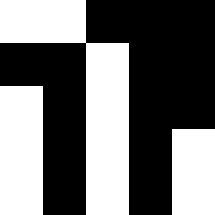[["white", "white", "black", "black", "black"], ["black", "black", "white", "black", "black"], ["white", "black", "white", "black", "black"], ["white", "black", "white", "black", "white"], ["white", "black", "white", "black", "white"]]